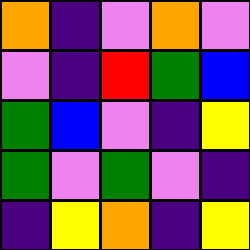[["orange", "indigo", "violet", "orange", "violet"], ["violet", "indigo", "red", "green", "blue"], ["green", "blue", "violet", "indigo", "yellow"], ["green", "violet", "green", "violet", "indigo"], ["indigo", "yellow", "orange", "indigo", "yellow"]]